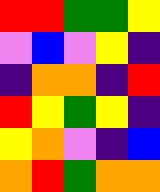[["red", "red", "green", "green", "yellow"], ["violet", "blue", "violet", "yellow", "indigo"], ["indigo", "orange", "orange", "indigo", "red"], ["red", "yellow", "green", "yellow", "indigo"], ["yellow", "orange", "violet", "indigo", "blue"], ["orange", "red", "green", "orange", "orange"]]